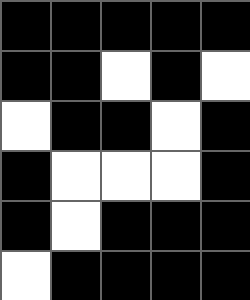[["black", "black", "black", "black", "black"], ["black", "black", "white", "black", "white"], ["white", "black", "black", "white", "black"], ["black", "white", "white", "white", "black"], ["black", "white", "black", "black", "black"], ["white", "black", "black", "black", "black"]]